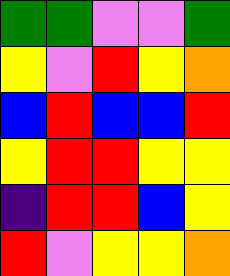[["green", "green", "violet", "violet", "green"], ["yellow", "violet", "red", "yellow", "orange"], ["blue", "red", "blue", "blue", "red"], ["yellow", "red", "red", "yellow", "yellow"], ["indigo", "red", "red", "blue", "yellow"], ["red", "violet", "yellow", "yellow", "orange"]]